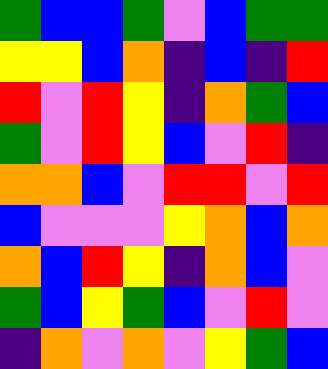[["green", "blue", "blue", "green", "violet", "blue", "green", "green"], ["yellow", "yellow", "blue", "orange", "indigo", "blue", "indigo", "red"], ["red", "violet", "red", "yellow", "indigo", "orange", "green", "blue"], ["green", "violet", "red", "yellow", "blue", "violet", "red", "indigo"], ["orange", "orange", "blue", "violet", "red", "red", "violet", "red"], ["blue", "violet", "violet", "violet", "yellow", "orange", "blue", "orange"], ["orange", "blue", "red", "yellow", "indigo", "orange", "blue", "violet"], ["green", "blue", "yellow", "green", "blue", "violet", "red", "violet"], ["indigo", "orange", "violet", "orange", "violet", "yellow", "green", "blue"]]